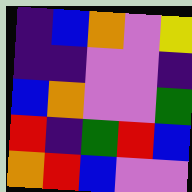[["indigo", "blue", "orange", "violet", "yellow"], ["indigo", "indigo", "violet", "violet", "indigo"], ["blue", "orange", "violet", "violet", "green"], ["red", "indigo", "green", "red", "blue"], ["orange", "red", "blue", "violet", "violet"]]